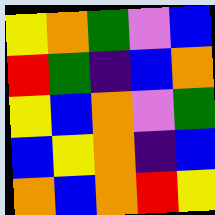[["yellow", "orange", "green", "violet", "blue"], ["red", "green", "indigo", "blue", "orange"], ["yellow", "blue", "orange", "violet", "green"], ["blue", "yellow", "orange", "indigo", "blue"], ["orange", "blue", "orange", "red", "yellow"]]